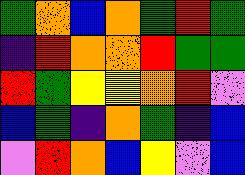[["green", "orange", "blue", "orange", "green", "red", "green"], ["indigo", "red", "orange", "orange", "red", "green", "green"], ["red", "green", "yellow", "yellow", "orange", "red", "violet"], ["blue", "green", "indigo", "orange", "green", "indigo", "blue"], ["violet", "red", "orange", "blue", "yellow", "violet", "blue"]]